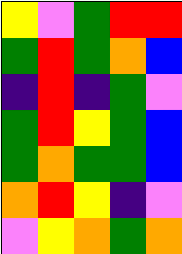[["yellow", "violet", "green", "red", "red"], ["green", "red", "green", "orange", "blue"], ["indigo", "red", "indigo", "green", "violet"], ["green", "red", "yellow", "green", "blue"], ["green", "orange", "green", "green", "blue"], ["orange", "red", "yellow", "indigo", "violet"], ["violet", "yellow", "orange", "green", "orange"]]